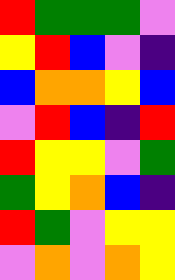[["red", "green", "green", "green", "violet"], ["yellow", "red", "blue", "violet", "indigo"], ["blue", "orange", "orange", "yellow", "blue"], ["violet", "red", "blue", "indigo", "red"], ["red", "yellow", "yellow", "violet", "green"], ["green", "yellow", "orange", "blue", "indigo"], ["red", "green", "violet", "yellow", "yellow"], ["violet", "orange", "violet", "orange", "yellow"]]